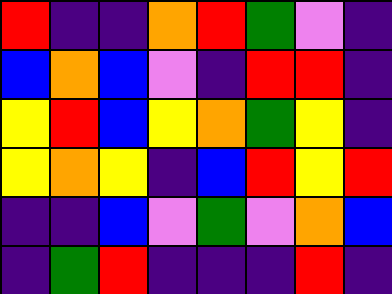[["red", "indigo", "indigo", "orange", "red", "green", "violet", "indigo"], ["blue", "orange", "blue", "violet", "indigo", "red", "red", "indigo"], ["yellow", "red", "blue", "yellow", "orange", "green", "yellow", "indigo"], ["yellow", "orange", "yellow", "indigo", "blue", "red", "yellow", "red"], ["indigo", "indigo", "blue", "violet", "green", "violet", "orange", "blue"], ["indigo", "green", "red", "indigo", "indigo", "indigo", "red", "indigo"]]